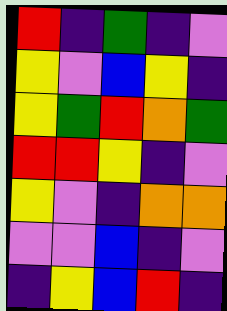[["red", "indigo", "green", "indigo", "violet"], ["yellow", "violet", "blue", "yellow", "indigo"], ["yellow", "green", "red", "orange", "green"], ["red", "red", "yellow", "indigo", "violet"], ["yellow", "violet", "indigo", "orange", "orange"], ["violet", "violet", "blue", "indigo", "violet"], ["indigo", "yellow", "blue", "red", "indigo"]]